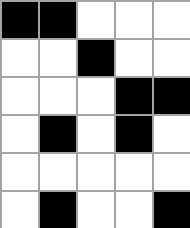[["black", "black", "white", "white", "white"], ["white", "white", "black", "white", "white"], ["white", "white", "white", "black", "black"], ["white", "black", "white", "black", "white"], ["white", "white", "white", "white", "white"], ["white", "black", "white", "white", "black"]]